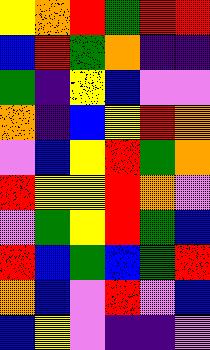[["yellow", "orange", "red", "green", "red", "red"], ["blue", "red", "green", "orange", "indigo", "indigo"], ["green", "indigo", "yellow", "blue", "violet", "violet"], ["orange", "indigo", "blue", "yellow", "red", "orange"], ["violet", "blue", "yellow", "red", "green", "orange"], ["red", "yellow", "yellow", "red", "orange", "violet"], ["violet", "green", "yellow", "red", "green", "blue"], ["red", "blue", "green", "blue", "green", "red"], ["orange", "blue", "violet", "red", "violet", "blue"], ["blue", "yellow", "violet", "indigo", "indigo", "violet"]]